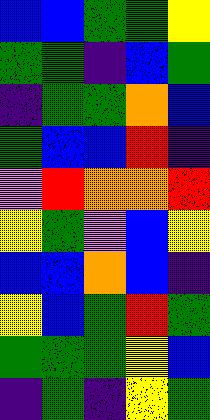[["blue", "blue", "green", "green", "yellow"], ["green", "green", "indigo", "blue", "green"], ["indigo", "green", "green", "orange", "blue"], ["green", "blue", "blue", "red", "indigo"], ["violet", "red", "orange", "orange", "red"], ["yellow", "green", "violet", "blue", "yellow"], ["blue", "blue", "orange", "blue", "indigo"], ["yellow", "blue", "green", "red", "green"], ["green", "green", "green", "yellow", "blue"], ["indigo", "green", "indigo", "yellow", "green"]]